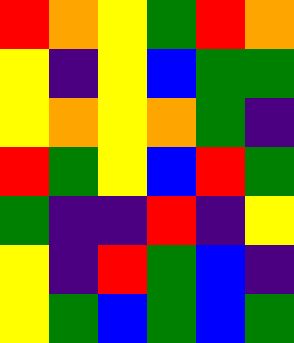[["red", "orange", "yellow", "green", "red", "orange"], ["yellow", "indigo", "yellow", "blue", "green", "green"], ["yellow", "orange", "yellow", "orange", "green", "indigo"], ["red", "green", "yellow", "blue", "red", "green"], ["green", "indigo", "indigo", "red", "indigo", "yellow"], ["yellow", "indigo", "red", "green", "blue", "indigo"], ["yellow", "green", "blue", "green", "blue", "green"]]